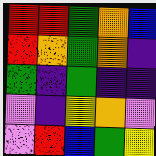[["red", "red", "green", "orange", "blue"], ["red", "orange", "green", "orange", "indigo"], ["green", "indigo", "green", "indigo", "indigo"], ["violet", "indigo", "yellow", "orange", "violet"], ["violet", "red", "blue", "green", "yellow"]]